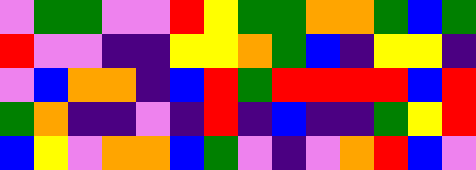[["violet", "green", "green", "violet", "violet", "red", "yellow", "green", "green", "orange", "orange", "green", "blue", "green"], ["red", "violet", "violet", "indigo", "indigo", "yellow", "yellow", "orange", "green", "blue", "indigo", "yellow", "yellow", "indigo"], ["violet", "blue", "orange", "orange", "indigo", "blue", "red", "green", "red", "red", "red", "red", "blue", "red"], ["green", "orange", "indigo", "indigo", "violet", "indigo", "red", "indigo", "blue", "indigo", "indigo", "green", "yellow", "red"], ["blue", "yellow", "violet", "orange", "orange", "blue", "green", "violet", "indigo", "violet", "orange", "red", "blue", "violet"]]